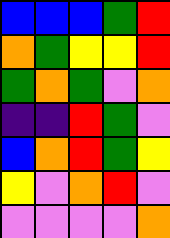[["blue", "blue", "blue", "green", "red"], ["orange", "green", "yellow", "yellow", "red"], ["green", "orange", "green", "violet", "orange"], ["indigo", "indigo", "red", "green", "violet"], ["blue", "orange", "red", "green", "yellow"], ["yellow", "violet", "orange", "red", "violet"], ["violet", "violet", "violet", "violet", "orange"]]